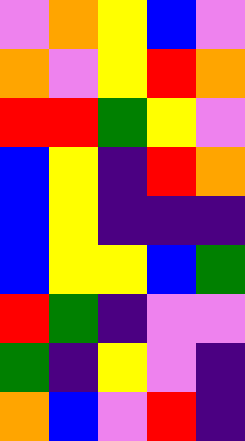[["violet", "orange", "yellow", "blue", "violet"], ["orange", "violet", "yellow", "red", "orange"], ["red", "red", "green", "yellow", "violet"], ["blue", "yellow", "indigo", "red", "orange"], ["blue", "yellow", "indigo", "indigo", "indigo"], ["blue", "yellow", "yellow", "blue", "green"], ["red", "green", "indigo", "violet", "violet"], ["green", "indigo", "yellow", "violet", "indigo"], ["orange", "blue", "violet", "red", "indigo"]]